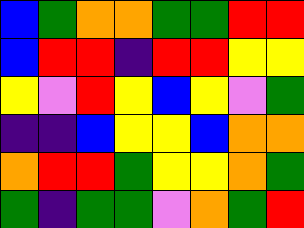[["blue", "green", "orange", "orange", "green", "green", "red", "red"], ["blue", "red", "red", "indigo", "red", "red", "yellow", "yellow"], ["yellow", "violet", "red", "yellow", "blue", "yellow", "violet", "green"], ["indigo", "indigo", "blue", "yellow", "yellow", "blue", "orange", "orange"], ["orange", "red", "red", "green", "yellow", "yellow", "orange", "green"], ["green", "indigo", "green", "green", "violet", "orange", "green", "red"]]